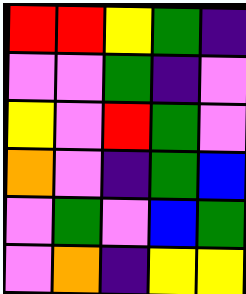[["red", "red", "yellow", "green", "indigo"], ["violet", "violet", "green", "indigo", "violet"], ["yellow", "violet", "red", "green", "violet"], ["orange", "violet", "indigo", "green", "blue"], ["violet", "green", "violet", "blue", "green"], ["violet", "orange", "indigo", "yellow", "yellow"]]